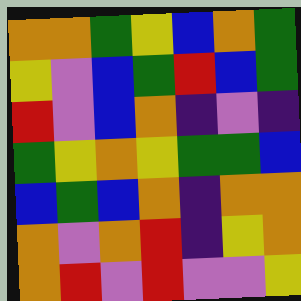[["orange", "orange", "green", "yellow", "blue", "orange", "green"], ["yellow", "violet", "blue", "green", "red", "blue", "green"], ["red", "violet", "blue", "orange", "indigo", "violet", "indigo"], ["green", "yellow", "orange", "yellow", "green", "green", "blue"], ["blue", "green", "blue", "orange", "indigo", "orange", "orange"], ["orange", "violet", "orange", "red", "indigo", "yellow", "orange"], ["orange", "red", "violet", "red", "violet", "violet", "yellow"]]